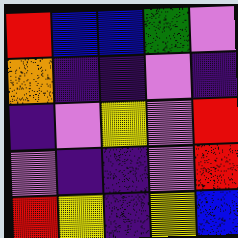[["red", "blue", "blue", "green", "violet"], ["orange", "indigo", "indigo", "violet", "indigo"], ["indigo", "violet", "yellow", "violet", "red"], ["violet", "indigo", "indigo", "violet", "red"], ["red", "yellow", "indigo", "yellow", "blue"]]